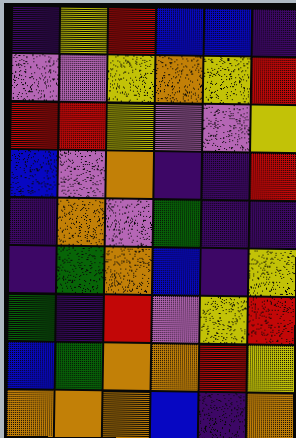[["indigo", "yellow", "red", "blue", "blue", "indigo"], ["violet", "violet", "yellow", "orange", "yellow", "red"], ["red", "red", "yellow", "violet", "violet", "yellow"], ["blue", "violet", "orange", "indigo", "indigo", "red"], ["indigo", "orange", "violet", "green", "indigo", "indigo"], ["indigo", "green", "orange", "blue", "indigo", "yellow"], ["green", "indigo", "red", "violet", "yellow", "red"], ["blue", "green", "orange", "orange", "red", "yellow"], ["orange", "orange", "orange", "blue", "indigo", "orange"]]